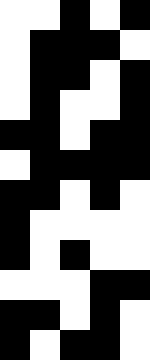[["white", "white", "black", "white", "black"], ["white", "black", "black", "black", "white"], ["white", "black", "black", "white", "black"], ["white", "black", "white", "white", "black"], ["black", "black", "white", "black", "black"], ["white", "black", "black", "black", "black"], ["black", "black", "white", "black", "white"], ["black", "white", "white", "white", "white"], ["black", "white", "black", "white", "white"], ["white", "white", "white", "black", "black"], ["black", "black", "white", "black", "white"], ["black", "white", "black", "black", "white"]]